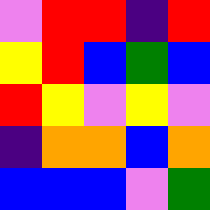[["violet", "red", "red", "indigo", "red"], ["yellow", "red", "blue", "green", "blue"], ["red", "yellow", "violet", "yellow", "violet"], ["indigo", "orange", "orange", "blue", "orange"], ["blue", "blue", "blue", "violet", "green"]]